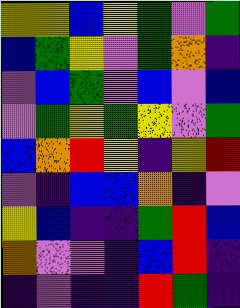[["yellow", "yellow", "blue", "yellow", "green", "violet", "green"], ["blue", "green", "yellow", "violet", "green", "orange", "indigo"], ["violet", "blue", "green", "violet", "blue", "violet", "blue"], ["violet", "green", "yellow", "green", "yellow", "violet", "green"], ["blue", "orange", "red", "yellow", "indigo", "yellow", "red"], ["violet", "indigo", "blue", "blue", "orange", "indigo", "violet"], ["yellow", "blue", "indigo", "indigo", "green", "red", "blue"], ["orange", "violet", "violet", "indigo", "blue", "red", "indigo"], ["indigo", "violet", "indigo", "indigo", "red", "green", "indigo"]]